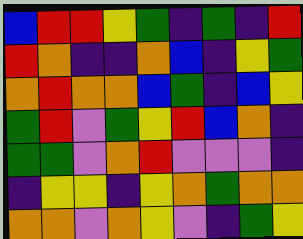[["blue", "red", "red", "yellow", "green", "indigo", "green", "indigo", "red"], ["red", "orange", "indigo", "indigo", "orange", "blue", "indigo", "yellow", "green"], ["orange", "red", "orange", "orange", "blue", "green", "indigo", "blue", "yellow"], ["green", "red", "violet", "green", "yellow", "red", "blue", "orange", "indigo"], ["green", "green", "violet", "orange", "red", "violet", "violet", "violet", "indigo"], ["indigo", "yellow", "yellow", "indigo", "yellow", "orange", "green", "orange", "orange"], ["orange", "orange", "violet", "orange", "yellow", "violet", "indigo", "green", "yellow"]]